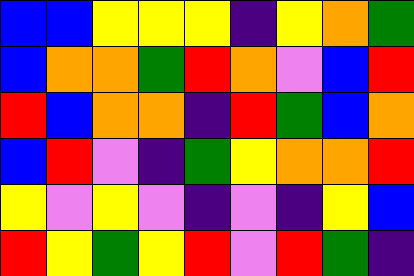[["blue", "blue", "yellow", "yellow", "yellow", "indigo", "yellow", "orange", "green"], ["blue", "orange", "orange", "green", "red", "orange", "violet", "blue", "red"], ["red", "blue", "orange", "orange", "indigo", "red", "green", "blue", "orange"], ["blue", "red", "violet", "indigo", "green", "yellow", "orange", "orange", "red"], ["yellow", "violet", "yellow", "violet", "indigo", "violet", "indigo", "yellow", "blue"], ["red", "yellow", "green", "yellow", "red", "violet", "red", "green", "indigo"]]